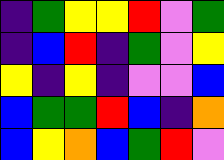[["indigo", "green", "yellow", "yellow", "red", "violet", "green"], ["indigo", "blue", "red", "indigo", "green", "violet", "yellow"], ["yellow", "indigo", "yellow", "indigo", "violet", "violet", "blue"], ["blue", "green", "green", "red", "blue", "indigo", "orange"], ["blue", "yellow", "orange", "blue", "green", "red", "violet"]]